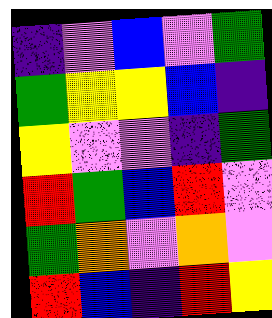[["indigo", "violet", "blue", "violet", "green"], ["green", "yellow", "yellow", "blue", "indigo"], ["yellow", "violet", "violet", "indigo", "green"], ["red", "green", "blue", "red", "violet"], ["green", "orange", "violet", "orange", "violet"], ["red", "blue", "indigo", "red", "yellow"]]